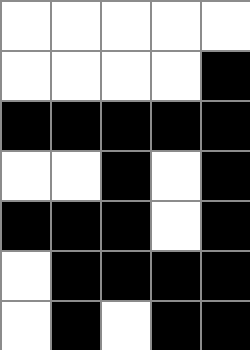[["white", "white", "white", "white", "white"], ["white", "white", "white", "white", "black"], ["black", "black", "black", "black", "black"], ["white", "white", "black", "white", "black"], ["black", "black", "black", "white", "black"], ["white", "black", "black", "black", "black"], ["white", "black", "white", "black", "black"]]